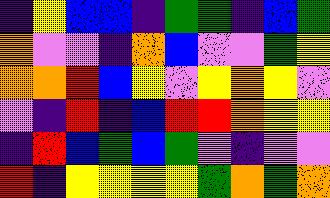[["indigo", "yellow", "blue", "blue", "indigo", "green", "green", "indigo", "blue", "green"], ["orange", "violet", "violet", "indigo", "orange", "blue", "violet", "violet", "green", "yellow"], ["orange", "orange", "red", "blue", "yellow", "violet", "yellow", "orange", "yellow", "violet"], ["violet", "indigo", "red", "indigo", "blue", "red", "red", "orange", "yellow", "yellow"], ["indigo", "red", "blue", "green", "blue", "green", "violet", "indigo", "violet", "violet"], ["red", "indigo", "yellow", "yellow", "yellow", "yellow", "green", "orange", "green", "orange"]]